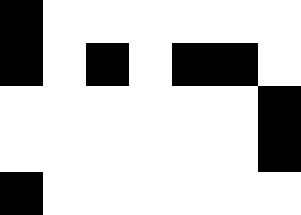[["black", "white", "white", "white", "white", "white", "white"], ["black", "white", "black", "white", "black", "black", "white"], ["white", "white", "white", "white", "white", "white", "black"], ["white", "white", "white", "white", "white", "white", "black"], ["black", "white", "white", "white", "white", "white", "white"]]